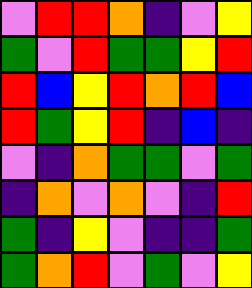[["violet", "red", "red", "orange", "indigo", "violet", "yellow"], ["green", "violet", "red", "green", "green", "yellow", "red"], ["red", "blue", "yellow", "red", "orange", "red", "blue"], ["red", "green", "yellow", "red", "indigo", "blue", "indigo"], ["violet", "indigo", "orange", "green", "green", "violet", "green"], ["indigo", "orange", "violet", "orange", "violet", "indigo", "red"], ["green", "indigo", "yellow", "violet", "indigo", "indigo", "green"], ["green", "orange", "red", "violet", "green", "violet", "yellow"]]